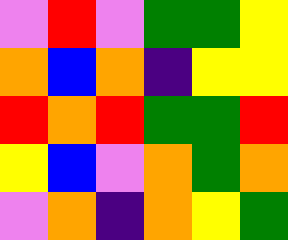[["violet", "red", "violet", "green", "green", "yellow"], ["orange", "blue", "orange", "indigo", "yellow", "yellow"], ["red", "orange", "red", "green", "green", "red"], ["yellow", "blue", "violet", "orange", "green", "orange"], ["violet", "orange", "indigo", "orange", "yellow", "green"]]